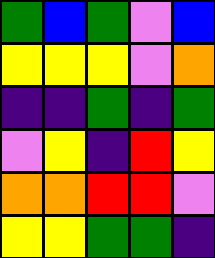[["green", "blue", "green", "violet", "blue"], ["yellow", "yellow", "yellow", "violet", "orange"], ["indigo", "indigo", "green", "indigo", "green"], ["violet", "yellow", "indigo", "red", "yellow"], ["orange", "orange", "red", "red", "violet"], ["yellow", "yellow", "green", "green", "indigo"]]